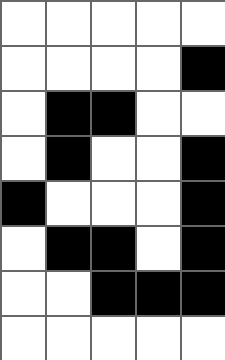[["white", "white", "white", "white", "white"], ["white", "white", "white", "white", "black"], ["white", "black", "black", "white", "white"], ["white", "black", "white", "white", "black"], ["black", "white", "white", "white", "black"], ["white", "black", "black", "white", "black"], ["white", "white", "black", "black", "black"], ["white", "white", "white", "white", "white"]]